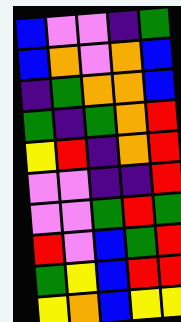[["blue", "violet", "violet", "indigo", "green"], ["blue", "orange", "violet", "orange", "blue"], ["indigo", "green", "orange", "orange", "blue"], ["green", "indigo", "green", "orange", "red"], ["yellow", "red", "indigo", "orange", "red"], ["violet", "violet", "indigo", "indigo", "red"], ["violet", "violet", "green", "red", "green"], ["red", "violet", "blue", "green", "red"], ["green", "yellow", "blue", "red", "red"], ["yellow", "orange", "blue", "yellow", "yellow"]]